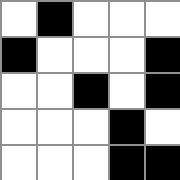[["white", "black", "white", "white", "white"], ["black", "white", "white", "white", "black"], ["white", "white", "black", "white", "black"], ["white", "white", "white", "black", "white"], ["white", "white", "white", "black", "black"]]